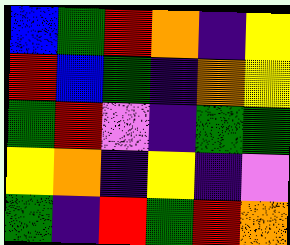[["blue", "green", "red", "orange", "indigo", "yellow"], ["red", "blue", "green", "indigo", "orange", "yellow"], ["green", "red", "violet", "indigo", "green", "green"], ["yellow", "orange", "indigo", "yellow", "indigo", "violet"], ["green", "indigo", "red", "green", "red", "orange"]]